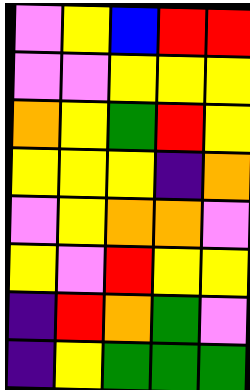[["violet", "yellow", "blue", "red", "red"], ["violet", "violet", "yellow", "yellow", "yellow"], ["orange", "yellow", "green", "red", "yellow"], ["yellow", "yellow", "yellow", "indigo", "orange"], ["violet", "yellow", "orange", "orange", "violet"], ["yellow", "violet", "red", "yellow", "yellow"], ["indigo", "red", "orange", "green", "violet"], ["indigo", "yellow", "green", "green", "green"]]